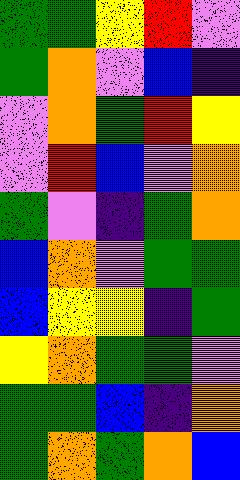[["green", "green", "yellow", "red", "violet"], ["green", "orange", "violet", "blue", "indigo"], ["violet", "orange", "green", "red", "yellow"], ["violet", "red", "blue", "violet", "orange"], ["green", "violet", "indigo", "green", "orange"], ["blue", "orange", "violet", "green", "green"], ["blue", "yellow", "yellow", "indigo", "green"], ["yellow", "orange", "green", "green", "violet"], ["green", "green", "blue", "indigo", "orange"], ["green", "orange", "green", "orange", "blue"]]